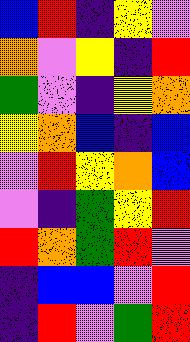[["blue", "red", "indigo", "yellow", "violet"], ["orange", "violet", "yellow", "indigo", "red"], ["green", "violet", "indigo", "yellow", "orange"], ["yellow", "orange", "blue", "indigo", "blue"], ["violet", "red", "yellow", "orange", "blue"], ["violet", "indigo", "green", "yellow", "red"], ["red", "orange", "green", "red", "violet"], ["indigo", "blue", "blue", "violet", "red"], ["indigo", "red", "violet", "green", "red"]]